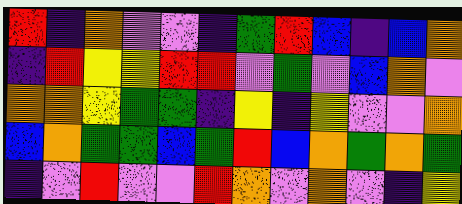[["red", "indigo", "orange", "violet", "violet", "indigo", "green", "red", "blue", "indigo", "blue", "orange"], ["indigo", "red", "yellow", "yellow", "red", "red", "violet", "green", "violet", "blue", "orange", "violet"], ["orange", "orange", "yellow", "green", "green", "indigo", "yellow", "indigo", "yellow", "violet", "violet", "orange"], ["blue", "orange", "green", "green", "blue", "green", "red", "blue", "orange", "green", "orange", "green"], ["indigo", "violet", "red", "violet", "violet", "red", "orange", "violet", "orange", "violet", "indigo", "yellow"]]